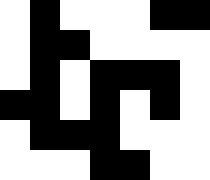[["white", "black", "white", "white", "white", "black", "black"], ["white", "black", "black", "white", "white", "white", "white"], ["white", "black", "white", "black", "black", "black", "white"], ["black", "black", "white", "black", "white", "black", "white"], ["white", "black", "black", "black", "white", "white", "white"], ["white", "white", "white", "black", "black", "white", "white"]]